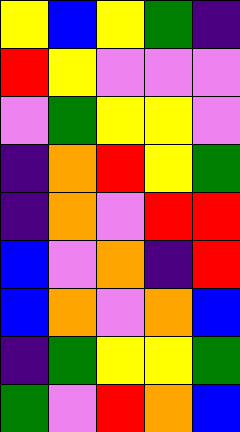[["yellow", "blue", "yellow", "green", "indigo"], ["red", "yellow", "violet", "violet", "violet"], ["violet", "green", "yellow", "yellow", "violet"], ["indigo", "orange", "red", "yellow", "green"], ["indigo", "orange", "violet", "red", "red"], ["blue", "violet", "orange", "indigo", "red"], ["blue", "orange", "violet", "orange", "blue"], ["indigo", "green", "yellow", "yellow", "green"], ["green", "violet", "red", "orange", "blue"]]